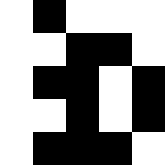[["white", "black", "white", "white", "white"], ["white", "white", "black", "black", "white"], ["white", "black", "black", "white", "black"], ["white", "white", "black", "white", "black"], ["white", "black", "black", "black", "white"]]